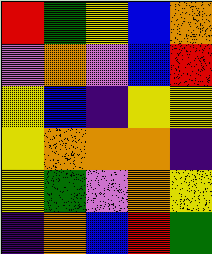[["red", "green", "yellow", "blue", "orange"], ["violet", "orange", "violet", "blue", "red"], ["yellow", "blue", "indigo", "yellow", "yellow"], ["yellow", "orange", "orange", "orange", "indigo"], ["yellow", "green", "violet", "orange", "yellow"], ["indigo", "orange", "blue", "red", "green"]]